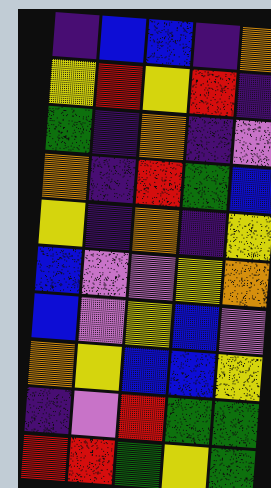[["indigo", "blue", "blue", "indigo", "orange"], ["yellow", "red", "yellow", "red", "indigo"], ["green", "indigo", "orange", "indigo", "violet"], ["orange", "indigo", "red", "green", "blue"], ["yellow", "indigo", "orange", "indigo", "yellow"], ["blue", "violet", "violet", "yellow", "orange"], ["blue", "violet", "yellow", "blue", "violet"], ["orange", "yellow", "blue", "blue", "yellow"], ["indigo", "violet", "red", "green", "green"], ["red", "red", "green", "yellow", "green"]]